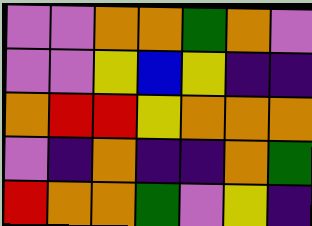[["violet", "violet", "orange", "orange", "green", "orange", "violet"], ["violet", "violet", "yellow", "blue", "yellow", "indigo", "indigo"], ["orange", "red", "red", "yellow", "orange", "orange", "orange"], ["violet", "indigo", "orange", "indigo", "indigo", "orange", "green"], ["red", "orange", "orange", "green", "violet", "yellow", "indigo"]]